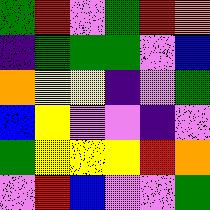[["green", "red", "violet", "green", "red", "orange"], ["indigo", "green", "green", "green", "violet", "blue"], ["orange", "yellow", "yellow", "indigo", "violet", "green"], ["blue", "yellow", "violet", "violet", "indigo", "violet"], ["green", "yellow", "yellow", "yellow", "red", "orange"], ["violet", "red", "blue", "violet", "violet", "green"]]